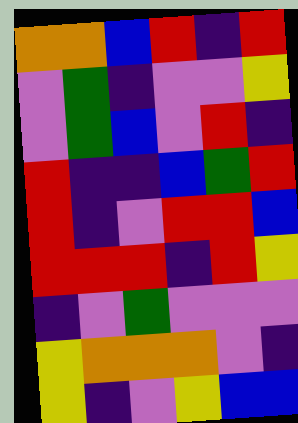[["orange", "orange", "blue", "red", "indigo", "red"], ["violet", "green", "indigo", "violet", "violet", "yellow"], ["violet", "green", "blue", "violet", "red", "indigo"], ["red", "indigo", "indigo", "blue", "green", "red"], ["red", "indigo", "violet", "red", "red", "blue"], ["red", "red", "red", "indigo", "red", "yellow"], ["indigo", "violet", "green", "violet", "violet", "violet"], ["yellow", "orange", "orange", "orange", "violet", "indigo"], ["yellow", "indigo", "violet", "yellow", "blue", "blue"]]